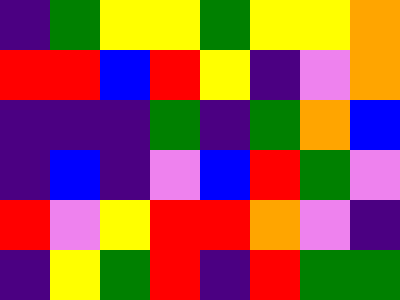[["indigo", "green", "yellow", "yellow", "green", "yellow", "yellow", "orange"], ["red", "red", "blue", "red", "yellow", "indigo", "violet", "orange"], ["indigo", "indigo", "indigo", "green", "indigo", "green", "orange", "blue"], ["indigo", "blue", "indigo", "violet", "blue", "red", "green", "violet"], ["red", "violet", "yellow", "red", "red", "orange", "violet", "indigo"], ["indigo", "yellow", "green", "red", "indigo", "red", "green", "green"]]